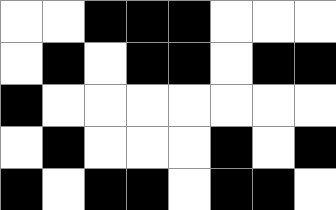[["white", "white", "black", "black", "black", "white", "white", "white"], ["white", "black", "white", "black", "black", "white", "black", "black"], ["black", "white", "white", "white", "white", "white", "white", "white"], ["white", "black", "white", "white", "white", "black", "white", "black"], ["black", "white", "black", "black", "white", "black", "black", "white"]]